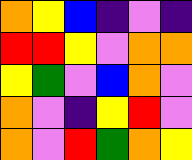[["orange", "yellow", "blue", "indigo", "violet", "indigo"], ["red", "red", "yellow", "violet", "orange", "orange"], ["yellow", "green", "violet", "blue", "orange", "violet"], ["orange", "violet", "indigo", "yellow", "red", "violet"], ["orange", "violet", "red", "green", "orange", "yellow"]]